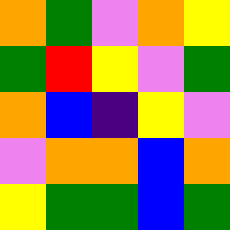[["orange", "green", "violet", "orange", "yellow"], ["green", "red", "yellow", "violet", "green"], ["orange", "blue", "indigo", "yellow", "violet"], ["violet", "orange", "orange", "blue", "orange"], ["yellow", "green", "green", "blue", "green"]]